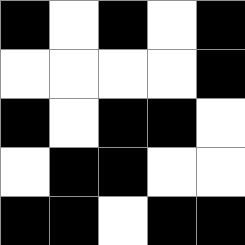[["black", "white", "black", "white", "black"], ["white", "white", "white", "white", "black"], ["black", "white", "black", "black", "white"], ["white", "black", "black", "white", "white"], ["black", "black", "white", "black", "black"]]